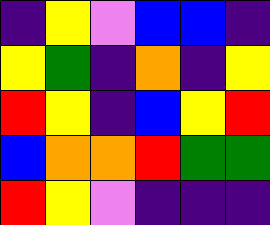[["indigo", "yellow", "violet", "blue", "blue", "indigo"], ["yellow", "green", "indigo", "orange", "indigo", "yellow"], ["red", "yellow", "indigo", "blue", "yellow", "red"], ["blue", "orange", "orange", "red", "green", "green"], ["red", "yellow", "violet", "indigo", "indigo", "indigo"]]